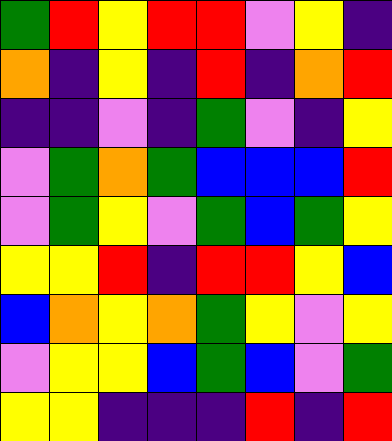[["green", "red", "yellow", "red", "red", "violet", "yellow", "indigo"], ["orange", "indigo", "yellow", "indigo", "red", "indigo", "orange", "red"], ["indigo", "indigo", "violet", "indigo", "green", "violet", "indigo", "yellow"], ["violet", "green", "orange", "green", "blue", "blue", "blue", "red"], ["violet", "green", "yellow", "violet", "green", "blue", "green", "yellow"], ["yellow", "yellow", "red", "indigo", "red", "red", "yellow", "blue"], ["blue", "orange", "yellow", "orange", "green", "yellow", "violet", "yellow"], ["violet", "yellow", "yellow", "blue", "green", "blue", "violet", "green"], ["yellow", "yellow", "indigo", "indigo", "indigo", "red", "indigo", "red"]]